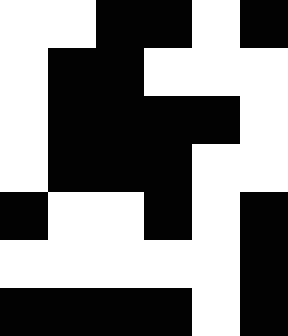[["white", "white", "black", "black", "white", "black"], ["white", "black", "black", "white", "white", "white"], ["white", "black", "black", "black", "black", "white"], ["white", "black", "black", "black", "white", "white"], ["black", "white", "white", "black", "white", "black"], ["white", "white", "white", "white", "white", "black"], ["black", "black", "black", "black", "white", "black"]]